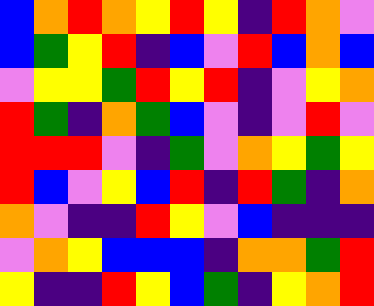[["blue", "orange", "red", "orange", "yellow", "red", "yellow", "indigo", "red", "orange", "violet"], ["blue", "green", "yellow", "red", "indigo", "blue", "violet", "red", "blue", "orange", "blue"], ["violet", "yellow", "yellow", "green", "red", "yellow", "red", "indigo", "violet", "yellow", "orange"], ["red", "green", "indigo", "orange", "green", "blue", "violet", "indigo", "violet", "red", "violet"], ["red", "red", "red", "violet", "indigo", "green", "violet", "orange", "yellow", "green", "yellow"], ["red", "blue", "violet", "yellow", "blue", "red", "indigo", "red", "green", "indigo", "orange"], ["orange", "violet", "indigo", "indigo", "red", "yellow", "violet", "blue", "indigo", "indigo", "indigo"], ["violet", "orange", "yellow", "blue", "blue", "blue", "indigo", "orange", "orange", "green", "red"], ["yellow", "indigo", "indigo", "red", "yellow", "blue", "green", "indigo", "yellow", "orange", "red"]]